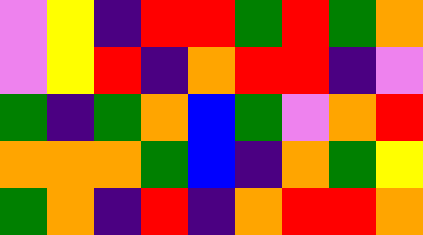[["violet", "yellow", "indigo", "red", "red", "green", "red", "green", "orange"], ["violet", "yellow", "red", "indigo", "orange", "red", "red", "indigo", "violet"], ["green", "indigo", "green", "orange", "blue", "green", "violet", "orange", "red"], ["orange", "orange", "orange", "green", "blue", "indigo", "orange", "green", "yellow"], ["green", "orange", "indigo", "red", "indigo", "orange", "red", "red", "orange"]]